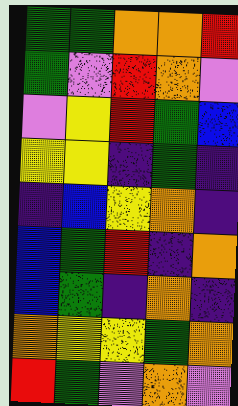[["green", "green", "orange", "orange", "red"], ["green", "violet", "red", "orange", "violet"], ["violet", "yellow", "red", "green", "blue"], ["yellow", "yellow", "indigo", "green", "indigo"], ["indigo", "blue", "yellow", "orange", "indigo"], ["blue", "green", "red", "indigo", "orange"], ["blue", "green", "indigo", "orange", "indigo"], ["orange", "yellow", "yellow", "green", "orange"], ["red", "green", "violet", "orange", "violet"]]